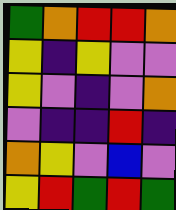[["green", "orange", "red", "red", "orange"], ["yellow", "indigo", "yellow", "violet", "violet"], ["yellow", "violet", "indigo", "violet", "orange"], ["violet", "indigo", "indigo", "red", "indigo"], ["orange", "yellow", "violet", "blue", "violet"], ["yellow", "red", "green", "red", "green"]]